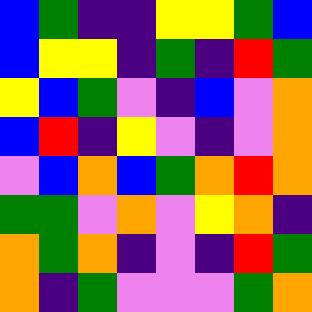[["blue", "green", "indigo", "indigo", "yellow", "yellow", "green", "blue"], ["blue", "yellow", "yellow", "indigo", "green", "indigo", "red", "green"], ["yellow", "blue", "green", "violet", "indigo", "blue", "violet", "orange"], ["blue", "red", "indigo", "yellow", "violet", "indigo", "violet", "orange"], ["violet", "blue", "orange", "blue", "green", "orange", "red", "orange"], ["green", "green", "violet", "orange", "violet", "yellow", "orange", "indigo"], ["orange", "green", "orange", "indigo", "violet", "indigo", "red", "green"], ["orange", "indigo", "green", "violet", "violet", "violet", "green", "orange"]]